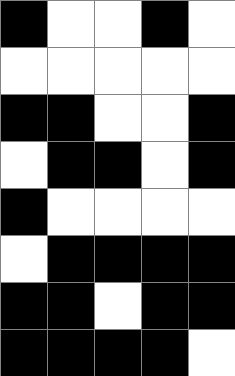[["black", "white", "white", "black", "white"], ["white", "white", "white", "white", "white"], ["black", "black", "white", "white", "black"], ["white", "black", "black", "white", "black"], ["black", "white", "white", "white", "white"], ["white", "black", "black", "black", "black"], ["black", "black", "white", "black", "black"], ["black", "black", "black", "black", "white"]]